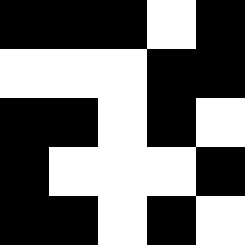[["black", "black", "black", "white", "black"], ["white", "white", "white", "black", "black"], ["black", "black", "white", "black", "white"], ["black", "white", "white", "white", "black"], ["black", "black", "white", "black", "white"]]